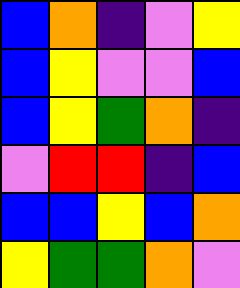[["blue", "orange", "indigo", "violet", "yellow"], ["blue", "yellow", "violet", "violet", "blue"], ["blue", "yellow", "green", "orange", "indigo"], ["violet", "red", "red", "indigo", "blue"], ["blue", "blue", "yellow", "blue", "orange"], ["yellow", "green", "green", "orange", "violet"]]